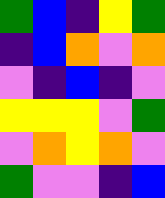[["green", "blue", "indigo", "yellow", "green"], ["indigo", "blue", "orange", "violet", "orange"], ["violet", "indigo", "blue", "indigo", "violet"], ["yellow", "yellow", "yellow", "violet", "green"], ["violet", "orange", "yellow", "orange", "violet"], ["green", "violet", "violet", "indigo", "blue"]]